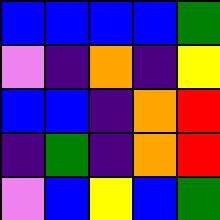[["blue", "blue", "blue", "blue", "green"], ["violet", "indigo", "orange", "indigo", "yellow"], ["blue", "blue", "indigo", "orange", "red"], ["indigo", "green", "indigo", "orange", "red"], ["violet", "blue", "yellow", "blue", "green"]]